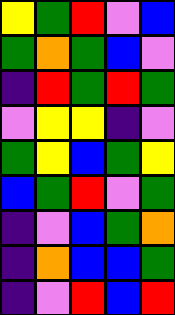[["yellow", "green", "red", "violet", "blue"], ["green", "orange", "green", "blue", "violet"], ["indigo", "red", "green", "red", "green"], ["violet", "yellow", "yellow", "indigo", "violet"], ["green", "yellow", "blue", "green", "yellow"], ["blue", "green", "red", "violet", "green"], ["indigo", "violet", "blue", "green", "orange"], ["indigo", "orange", "blue", "blue", "green"], ["indigo", "violet", "red", "blue", "red"]]